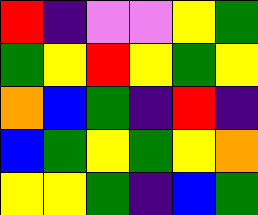[["red", "indigo", "violet", "violet", "yellow", "green"], ["green", "yellow", "red", "yellow", "green", "yellow"], ["orange", "blue", "green", "indigo", "red", "indigo"], ["blue", "green", "yellow", "green", "yellow", "orange"], ["yellow", "yellow", "green", "indigo", "blue", "green"]]